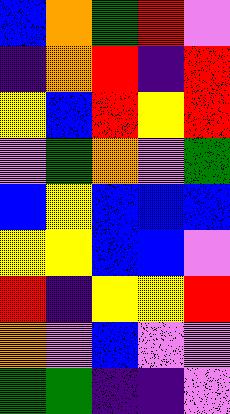[["blue", "orange", "green", "red", "violet"], ["indigo", "orange", "red", "indigo", "red"], ["yellow", "blue", "red", "yellow", "red"], ["violet", "green", "orange", "violet", "green"], ["blue", "yellow", "blue", "blue", "blue"], ["yellow", "yellow", "blue", "blue", "violet"], ["red", "indigo", "yellow", "yellow", "red"], ["orange", "violet", "blue", "violet", "violet"], ["green", "green", "indigo", "indigo", "violet"]]